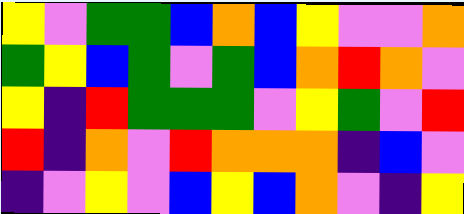[["yellow", "violet", "green", "green", "blue", "orange", "blue", "yellow", "violet", "violet", "orange"], ["green", "yellow", "blue", "green", "violet", "green", "blue", "orange", "red", "orange", "violet"], ["yellow", "indigo", "red", "green", "green", "green", "violet", "yellow", "green", "violet", "red"], ["red", "indigo", "orange", "violet", "red", "orange", "orange", "orange", "indigo", "blue", "violet"], ["indigo", "violet", "yellow", "violet", "blue", "yellow", "blue", "orange", "violet", "indigo", "yellow"]]